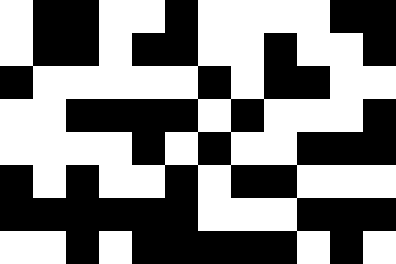[["white", "black", "black", "white", "white", "black", "white", "white", "white", "white", "black", "black"], ["white", "black", "black", "white", "black", "black", "white", "white", "black", "white", "white", "black"], ["black", "white", "white", "white", "white", "white", "black", "white", "black", "black", "white", "white"], ["white", "white", "black", "black", "black", "black", "white", "black", "white", "white", "white", "black"], ["white", "white", "white", "white", "black", "white", "black", "white", "white", "black", "black", "black"], ["black", "white", "black", "white", "white", "black", "white", "black", "black", "white", "white", "white"], ["black", "black", "black", "black", "black", "black", "white", "white", "white", "black", "black", "black"], ["white", "white", "black", "white", "black", "black", "black", "black", "black", "white", "black", "white"]]